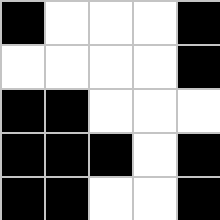[["black", "white", "white", "white", "black"], ["white", "white", "white", "white", "black"], ["black", "black", "white", "white", "white"], ["black", "black", "black", "white", "black"], ["black", "black", "white", "white", "black"]]